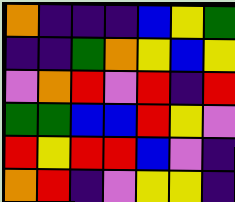[["orange", "indigo", "indigo", "indigo", "blue", "yellow", "green"], ["indigo", "indigo", "green", "orange", "yellow", "blue", "yellow"], ["violet", "orange", "red", "violet", "red", "indigo", "red"], ["green", "green", "blue", "blue", "red", "yellow", "violet"], ["red", "yellow", "red", "red", "blue", "violet", "indigo"], ["orange", "red", "indigo", "violet", "yellow", "yellow", "indigo"]]